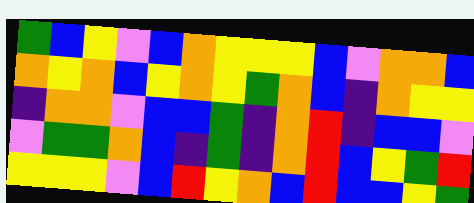[["green", "blue", "yellow", "violet", "blue", "orange", "yellow", "yellow", "yellow", "blue", "violet", "orange", "orange", "blue"], ["orange", "yellow", "orange", "blue", "yellow", "orange", "yellow", "green", "orange", "blue", "indigo", "orange", "yellow", "yellow"], ["indigo", "orange", "orange", "violet", "blue", "blue", "green", "indigo", "orange", "red", "indigo", "blue", "blue", "violet"], ["violet", "green", "green", "orange", "blue", "indigo", "green", "indigo", "orange", "red", "blue", "yellow", "green", "red"], ["yellow", "yellow", "yellow", "violet", "blue", "red", "yellow", "orange", "blue", "red", "blue", "blue", "yellow", "green"]]